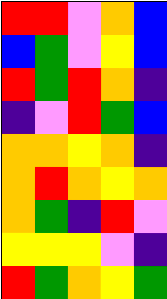[["red", "red", "violet", "orange", "blue"], ["blue", "green", "violet", "yellow", "blue"], ["red", "green", "red", "orange", "indigo"], ["indigo", "violet", "red", "green", "blue"], ["orange", "orange", "yellow", "orange", "indigo"], ["orange", "red", "orange", "yellow", "orange"], ["orange", "green", "indigo", "red", "violet"], ["yellow", "yellow", "yellow", "violet", "indigo"], ["red", "green", "orange", "yellow", "green"]]